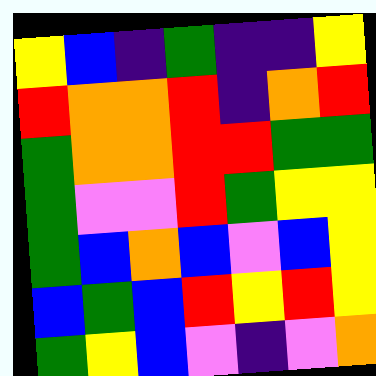[["yellow", "blue", "indigo", "green", "indigo", "indigo", "yellow"], ["red", "orange", "orange", "red", "indigo", "orange", "red"], ["green", "orange", "orange", "red", "red", "green", "green"], ["green", "violet", "violet", "red", "green", "yellow", "yellow"], ["green", "blue", "orange", "blue", "violet", "blue", "yellow"], ["blue", "green", "blue", "red", "yellow", "red", "yellow"], ["green", "yellow", "blue", "violet", "indigo", "violet", "orange"]]